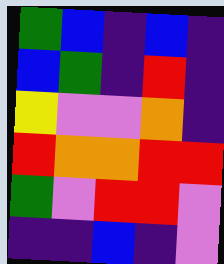[["green", "blue", "indigo", "blue", "indigo"], ["blue", "green", "indigo", "red", "indigo"], ["yellow", "violet", "violet", "orange", "indigo"], ["red", "orange", "orange", "red", "red"], ["green", "violet", "red", "red", "violet"], ["indigo", "indigo", "blue", "indigo", "violet"]]